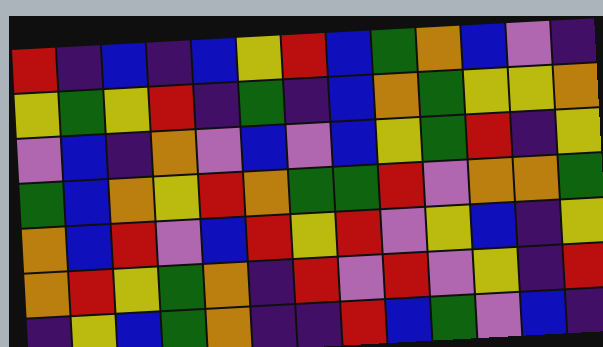[["red", "indigo", "blue", "indigo", "blue", "yellow", "red", "blue", "green", "orange", "blue", "violet", "indigo"], ["yellow", "green", "yellow", "red", "indigo", "green", "indigo", "blue", "orange", "green", "yellow", "yellow", "orange"], ["violet", "blue", "indigo", "orange", "violet", "blue", "violet", "blue", "yellow", "green", "red", "indigo", "yellow"], ["green", "blue", "orange", "yellow", "red", "orange", "green", "green", "red", "violet", "orange", "orange", "green"], ["orange", "blue", "red", "violet", "blue", "red", "yellow", "red", "violet", "yellow", "blue", "indigo", "yellow"], ["orange", "red", "yellow", "green", "orange", "indigo", "red", "violet", "red", "violet", "yellow", "indigo", "red"], ["indigo", "yellow", "blue", "green", "orange", "indigo", "indigo", "red", "blue", "green", "violet", "blue", "indigo"]]